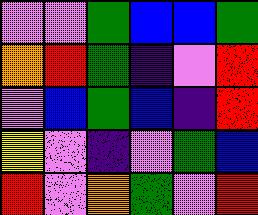[["violet", "violet", "green", "blue", "blue", "green"], ["orange", "red", "green", "indigo", "violet", "red"], ["violet", "blue", "green", "blue", "indigo", "red"], ["yellow", "violet", "indigo", "violet", "green", "blue"], ["red", "violet", "orange", "green", "violet", "red"]]